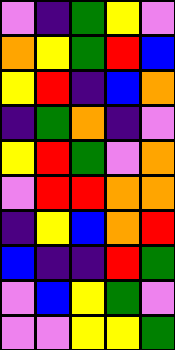[["violet", "indigo", "green", "yellow", "violet"], ["orange", "yellow", "green", "red", "blue"], ["yellow", "red", "indigo", "blue", "orange"], ["indigo", "green", "orange", "indigo", "violet"], ["yellow", "red", "green", "violet", "orange"], ["violet", "red", "red", "orange", "orange"], ["indigo", "yellow", "blue", "orange", "red"], ["blue", "indigo", "indigo", "red", "green"], ["violet", "blue", "yellow", "green", "violet"], ["violet", "violet", "yellow", "yellow", "green"]]